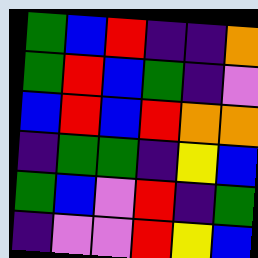[["green", "blue", "red", "indigo", "indigo", "orange"], ["green", "red", "blue", "green", "indigo", "violet"], ["blue", "red", "blue", "red", "orange", "orange"], ["indigo", "green", "green", "indigo", "yellow", "blue"], ["green", "blue", "violet", "red", "indigo", "green"], ["indigo", "violet", "violet", "red", "yellow", "blue"]]